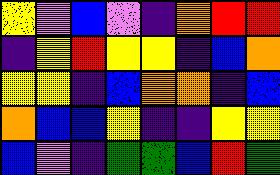[["yellow", "violet", "blue", "violet", "indigo", "orange", "red", "red"], ["indigo", "yellow", "red", "yellow", "yellow", "indigo", "blue", "orange"], ["yellow", "yellow", "indigo", "blue", "orange", "orange", "indigo", "blue"], ["orange", "blue", "blue", "yellow", "indigo", "indigo", "yellow", "yellow"], ["blue", "violet", "indigo", "green", "green", "blue", "red", "green"]]